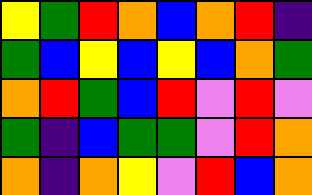[["yellow", "green", "red", "orange", "blue", "orange", "red", "indigo"], ["green", "blue", "yellow", "blue", "yellow", "blue", "orange", "green"], ["orange", "red", "green", "blue", "red", "violet", "red", "violet"], ["green", "indigo", "blue", "green", "green", "violet", "red", "orange"], ["orange", "indigo", "orange", "yellow", "violet", "red", "blue", "orange"]]